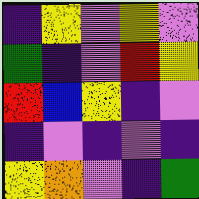[["indigo", "yellow", "violet", "yellow", "violet"], ["green", "indigo", "violet", "red", "yellow"], ["red", "blue", "yellow", "indigo", "violet"], ["indigo", "violet", "indigo", "violet", "indigo"], ["yellow", "orange", "violet", "indigo", "green"]]